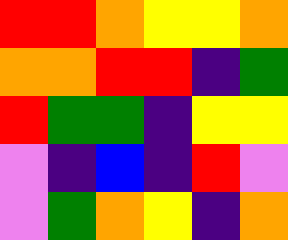[["red", "red", "orange", "yellow", "yellow", "orange"], ["orange", "orange", "red", "red", "indigo", "green"], ["red", "green", "green", "indigo", "yellow", "yellow"], ["violet", "indigo", "blue", "indigo", "red", "violet"], ["violet", "green", "orange", "yellow", "indigo", "orange"]]